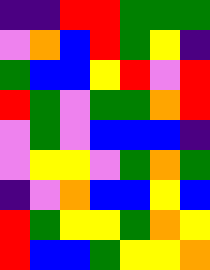[["indigo", "indigo", "red", "red", "green", "green", "green"], ["violet", "orange", "blue", "red", "green", "yellow", "indigo"], ["green", "blue", "blue", "yellow", "red", "violet", "red"], ["red", "green", "violet", "green", "green", "orange", "red"], ["violet", "green", "violet", "blue", "blue", "blue", "indigo"], ["violet", "yellow", "yellow", "violet", "green", "orange", "green"], ["indigo", "violet", "orange", "blue", "blue", "yellow", "blue"], ["red", "green", "yellow", "yellow", "green", "orange", "yellow"], ["red", "blue", "blue", "green", "yellow", "yellow", "orange"]]